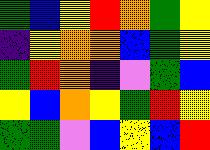[["green", "blue", "yellow", "red", "orange", "green", "yellow"], ["indigo", "yellow", "orange", "orange", "blue", "green", "yellow"], ["green", "red", "orange", "indigo", "violet", "green", "blue"], ["yellow", "blue", "orange", "yellow", "green", "red", "yellow"], ["green", "green", "violet", "blue", "yellow", "blue", "red"]]